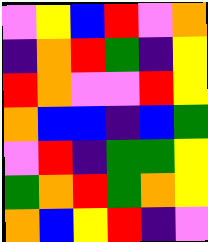[["violet", "yellow", "blue", "red", "violet", "orange"], ["indigo", "orange", "red", "green", "indigo", "yellow"], ["red", "orange", "violet", "violet", "red", "yellow"], ["orange", "blue", "blue", "indigo", "blue", "green"], ["violet", "red", "indigo", "green", "green", "yellow"], ["green", "orange", "red", "green", "orange", "yellow"], ["orange", "blue", "yellow", "red", "indigo", "violet"]]